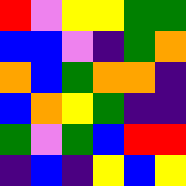[["red", "violet", "yellow", "yellow", "green", "green"], ["blue", "blue", "violet", "indigo", "green", "orange"], ["orange", "blue", "green", "orange", "orange", "indigo"], ["blue", "orange", "yellow", "green", "indigo", "indigo"], ["green", "violet", "green", "blue", "red", "red"], ["indigo", "blue", "indigo", "yellow", "blue", "yellow"]]